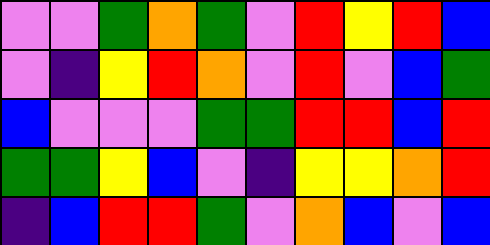[["violet", "violet", "green", "orange", "green", "violet", "red", "yellow", "red", "blue"], ["violet", "indigo", "yellow", "red", "orange", "violet", "red", "violet", "blue", "green"], ["blue", "violet", "violet", "violet", "green", "green", "red", "red", "blue", "red"], ["green", "green", "yellow", "blue", "violet", "indigo", "yellow", "yellow", "orange", "red"], ["indigo", "blue", "red", "red", "green", "violet", "orange", "blue", "violet", "blue"]]